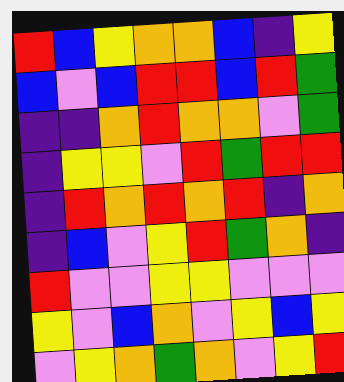[["red", "blue", "yellow", "orange", "orange", "blue", "indigo", "yellow"], ["blue", "violet", "blue", "red", "red", "blue", "red", "green"], ["indigo", "indigo", "orange", "red", "orange", "orange", "violet", "green"], ["indigo", "yellow", "yellow", "violet", "red", "green", "red", "red"], ["indigo", "red", "orange", "red", "orange", "red", "indigo", "orange"], ["indigo", "blue", "violet", "yellow", "red", "green", "orange", "indigo"], ["red", "violet", "violet", "yellow", "yellow", "violet", "violet", "violet"], ["yellow", "violet", "blue", "orange", "violet", "yellow", "blue", "yellow"], ["violet", "yellow", "orange", "green", "orange", "violet", "yellow", "red"]]